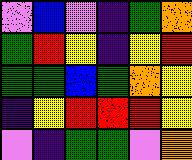[["violet", "blue", "violet", "indigo", "green", "orange"], ["green", "red", "yellow", "indigo", "yellow", "red"], ["green", "green", "blue", "green", "orange", "yellow"], ["indigo", "yellow", "red", "red", "red", "yellow"], ["violet", "indigo", "green", "green", "violet", "orange"]]